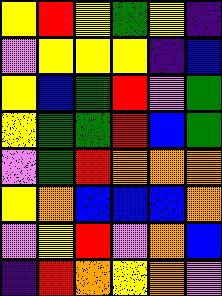[["yellow", "red", "yellow", "green", "yellow", "indigo"], ["violet", "yellow", "yellow", "yellow", "indigo", "blue"], ["yellow", "blue", "green", "red", "violet", "green"], ["yellow", "green", "green", "red", "blue", "green"], ["violet", "green", "red", "orange", "orange", "orange"], ["yellow", "orange", "blue", "blue", "blue", "orange"], ["violet", "yellow", "red", "violet", "orange", "blue"], ["indigo", "red", "orange", "yellow", "orange", "violet"]]